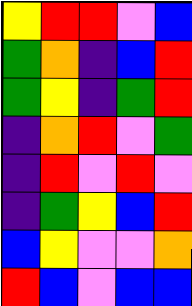[["yellow", "red", "red", "violet", "blue"], ["green", "orange", "indigo", "blue", "red"], ["green", "yellow", "indigo", "green", "red"], ["indigo", "orange", "red", "violet", "green"], ["indigo", "red", "violet", "red", "violet"], ["indigo", "green", "yellow", "blue", "red"], ["blue", "yellow", "violet", "violet", "orange"], ["red", "blue", "violet", "blue", "blue"]]